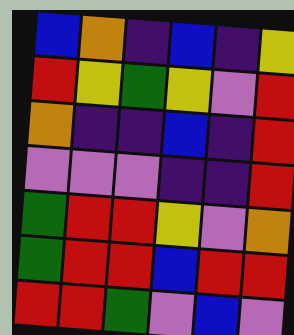[["blue", "orange", "indigo", "blue", "indigo", "yellow"], ["red", "yellow", "green", "yellow", "violet", "red"], ["orange", "indigo", "indigo", "blue", "indigo", "red"], ["violet", "violet", "violet", "indigo", "indigo", "red"], ["green", "red", "red", "yellow", "violet", "orange"], ["green", "red", "red", "blue", "red", "red"], ["red", "red", "green", "violet", "blue", "violet"]]